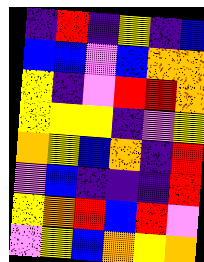[["indigo", "red", "indigo", "yellow", "indigo", "blue"], ["blue", "blue", "violet", "blue", "orange", "orange"], ["yellow", "indigo", "violet", "red", "red", "orange"], ["yellow", "yellow", "yellow", "indigo", "violet", "yellow"], ["orange", "yellow", "blue", "orange", "indigo", "red"], ["violet", "blue", "indigo", "indigo", "indigo", "red"], ["yellow", "orange", "red", "blue", "red", "violet"], ["violet", "yellow", "blue", "orange", "yellow", "orange"]]